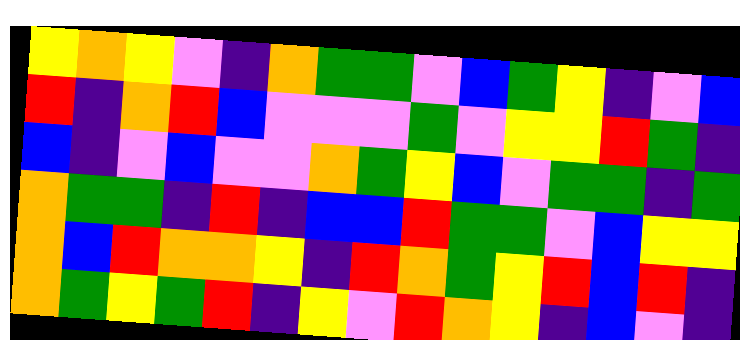[["yellow", "orange", "yellow", "violet", "indigo", "orange", "green", "green", "violet", "blue", "green", "yellow", "indigo", "violet", "blue"], ["red", "indigo", "orange", "red", "blue", "violet", "violet", "violet", "green", "violet", "yellow", "yellow", "red", "green", "indigo"], ["blue", "indigo", "violet", "blue", "violet", "violet", "orange", "green", "yellow", "blue", "violet", "green", "green", "indigo", "green"], ["orange", "green", "green", "indigo", "red", "indigo", "blue", "blue", "red", "green", "green", "violet", "blue", "yellow", "yellow"], ["orange", "blue", "red", "orange", "orange", "yellow", "indigo", "red", "orange", "green", "yellow", "red", "blue", "red", "indigo"], ["orange", "green", "yellow", "green", "red", "indigo", "yellow", "violet", "red", "orange", "yellow", "indigo", "blue", "violet", "indigo"]]